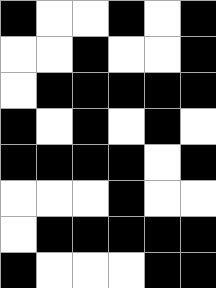[["black", "white", "white", "black", "white", "black"], ["white", "white", "black", "white", "white", "black"], ["white", "black", "black", "black", "black", "black"], ["black", "white", "black", "white", "black", "white"], ["black", "black", "black", "black", "white", "black"], ["white", "white", "white", "black", "white", "white"], ["white", "black", "black", "black", "black", "black"], ["black", "white", "white", "white", "black", "black"]]